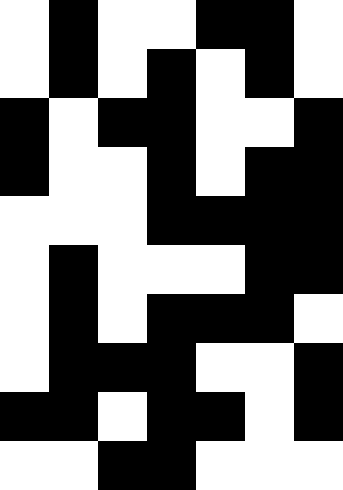[["white", "black", "white", "white", "black", "black", "white"], ["white", "black", "white", "black", "white", "black", "white"], ["black", "white", "black", "black", "white", "white", "black"], ["black", "white", "white", "black", "white", "black", "black"], ["white", "white", "white", "black", "black", "black", "black"], ["white", "black", "white", "white", "white", "black", "black"], ["white", "black", "white", "black", "black", "black", "white"], ["white", "black", "black", "black", "white", "white", "black"], ["black", "black", "white", "black", "black", "white", "black"], ["white", "white", "black", "black", "white", "white", "white"]]